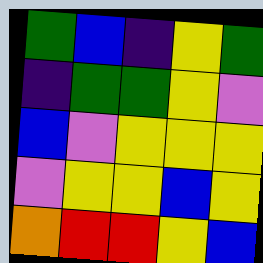[["green", "blue", "indigo", "yellow", "green"], ["indigo", "green", "green", "yellow", "violet"], ["blue", "violet", "yellow", "yellow", "yellow"], ["violet", "yellow", "yellow", "blue", "yellow"], ["orange", "red", "red", "yellow", "blue"]]